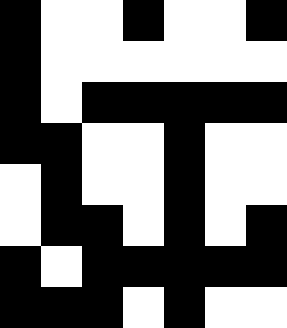[["black", "white", "white", "black", "white", "white", "black"], ["black", "white", "white", "white", "white", "white", "white"], ["black", "white", "black", "black", "black", "black", "black"], ["black", "black", "white", "white", "black", "white", "white"], ["white", "black", "white", "white", "black", "white", "white"], ["white", "black", "black", "white", "black", "white", "black"], ["black", "white", "black", "black", "black", "black", "black"], ["black", "black", "black", "white", "black", "white", "white"]]